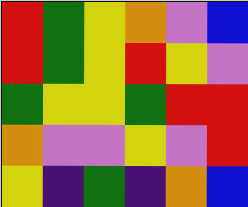[["red", "green", "yellow", "orange", "violet", "blue"], ["red", "green", "yellow", "red", "yellow", "violet"], ["green", "yellow", "yellow", "green", "red", "red"], ["orange", "violet", "violet", "yellow", "violet", "red"], ["yellow", "indigo", "green", "indigo", "orange", "blue"]]